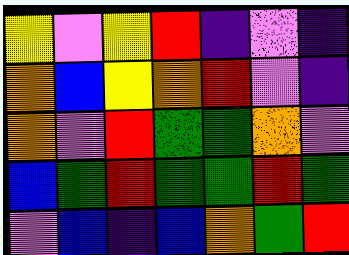[["yellow", "violet", "yellow", "red", "indigo", "violet", "indigo"], ["orange", "blue", "yellow", "orange", "red", "violet", "indigo"], ["orange", "violet", "red", "green", "green", "orange", "violet"], ["blue", "green", "red", "green", "green", "red", "green"], ["violet", "blue", "indigo", "blue", "orange", "green", "red"]]